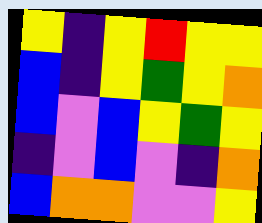[["yellow", "indigo", "yellow", "red", "yellow", "yellow"], ["blue", "indigo", "yellow", "green", "yellow", "orange"], ["blue", "violet", "blue", "yellow", "green", "yellow"], ["indigo", "violet", "blue", "violet", "indigo", "orange"], ["blue", "orange", "orange", "violet", "violet", "yellow"]]